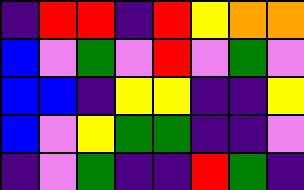[["indigo", "red", "red", "indigo", "red", "yellow", "orange", "orange"], ["blue", "violet", "green", "violet", "red", "violet", "green", "violet"], ["blue", "blue", "indigo", "yellow", "yellow", "indigo", "indigo", "yellow"], ["blue", "violet", "yellow", "green", "green", "indigo", "indigo", "violet"], ["indigo", "violet", "green", "indigo", "indigo", "red", "green", "indigo"]]